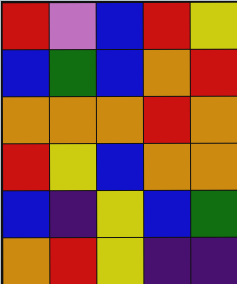[["red", "violet", "blue", "red", "yellow"], ["blue", "green", "blue", "orange", "red"], ["orange", "orange", "orange", "red", "orange"], ["red", "yellow", "blue", "orange", "orange"], ["blue", "indigo", "yellow", "blue", "green"], ["orange", "red", "yellow", "indigo", "indigo"]]